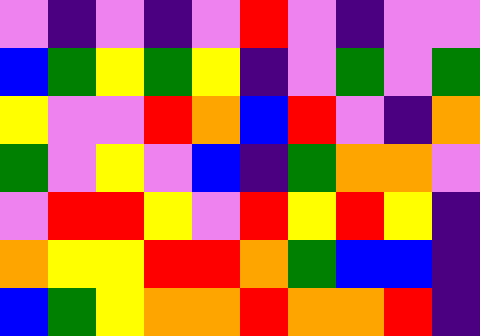[["violet", "indigo", "violet", "indigo", "violet", "red", "violet", "indigo", "violet", "violet"], ["blue", "green", "yellow", "green", "yellow", "indigo", "violet", "green", "violet", "green"], ["yellow", "violet", "violet", "red", "orange", "blue", "red", "violet", "indigo", "orange"], ["green", "violet", "yellow", "violet", "blue", "indigo", "green", "orange", "orange", "violet"], ["violet", "red", "red", "yellow", "violet", "red", "yellow", "red", "yellow", "indigo"], ["orange", "yellow", "yellow", "red", "red", "orange", "green", "blue", "blue", "indigo"], ["blue", "green", "yellow", "orange", "orange", "red", "orange", "orange", "red", "indigo"]]